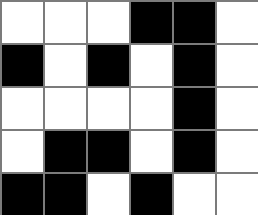[["white", "white", "white", "black", "black", "white"], ["black", "white", "black", "white", "black", "white"], ["white", "white", "white", "white", "black", "white"], ["white", "black", "black", "white", "black", "white"], ["black", "black", "white", "black", "white", "white"]]